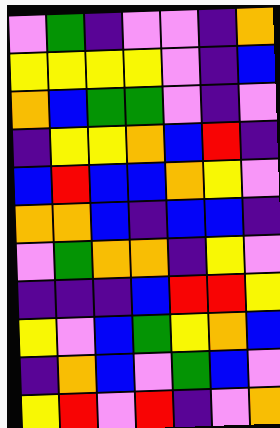[["violet", "green", "indigo", "violet", "violet", "indigo", "orange"], ["yellow", "yellow", "yellow", "yellow", "violet", "indigo", "blue"], ["orange", "blue", "green", "green", "violet", "indigo", "violet"], ["indigo", "yellow", "yellow", "orange", "blue", "red", "indigo"], ["blue", "red", "blue", "blue", "orange", "yellow", "violet"], ["orange", "orange", "blue", "indigo", "blue", "blue", "indigo"], ["violet", "green", "orange", "orange", "indigo", "yellow", "violet"], ["indigo", "indigo", "indigo", "blue", "red", "red", "yellow"], ["yellow", "violet", "blue", "green", "yellow", "orange", "blue"], ["indigo", "orange", "blue", "violet", "green", "blue", "violet"], ["yellow", "red", "violet", "red", "indigo", "violet", "orange"]]